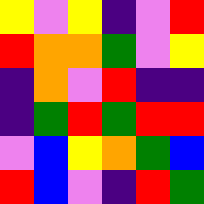[["yellow", "violet", "yellow", "indigo", "violet", "red"], ["red", "orange", "orange", "green", "violet", "yellow"], ["indigo", "orange", "violet", "red", "indigo", "indigo"], ["indigo", "green", "red", "green", "red", "red"], ["violet", "blue", "yellow", "orange", "green", "blue"], ["red", "blue", "violet", "indigo", "red", "green"]]